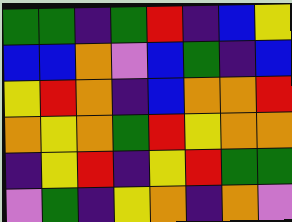[["green", "green", "indigo", "green", "red", "indigo", "blue", "yellow"], ["blue", "blue", "orange", "violet", "blue", "green", "indigo", "blue"], ["yellow", "red", "orange", "indigo", "blue", "orange", "orange", "red"], ["orange", "yellow", "orange", "green", "red", "yellow", "orange", "orange"], ["indigo", "yellow", "red", "indigo", "yellow", "red", "green", "green"], ["violet", "green", "indigo", "yellow", "orange", "indigo", "orange", "violet"]]